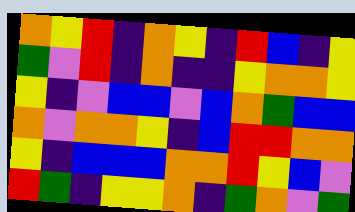[["orange", "yellow", "red", "indigo", "orange", "yellow", "indigo", "red", "blue", "indigo", "yellow"], ["green", "violet", "red", "indigo", "orange", "indigo", "indigo", "yellow", "orange", "orange", "yellow"], ["yellow", "indigo", "violet", "blue", "blue", "violet", "blue", "orange", "green", "blue", "blue"], ["orange", "violet", "orange", "orange", "yellow", "indigo", "blue", "red", "red", "orange", "orange"], ["yellow", "indigo", "blue", "blue", "blue", "orange", "orange", "red", "yellow", "blue", "violet"], ["red", "green", "indigo", "yellow", "yellow", "orange", "indigo", "green", "orange", "violet", "green"]]